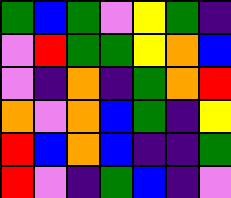[["green", "blue", "green", "violet", "yellow", "green", "indigo"], ["violet", "red", "green", "green", "yellow", "orange", "blue"], ["violet", "indigo", "orange", "indigo", "green", "orange", "red"], ["orange", "violet", "orange", "blue", "green", "indigo", "yellow"], ["red", "blue", "orange", "blue", "indigo", "indigo", "green"], ["red", "violet", "indigo", "green", "blue", "indigo", "violet"]]